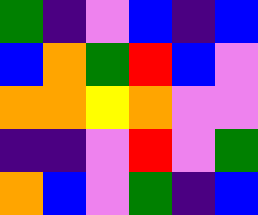[["green", "indigo", "violet", "blue", "indigo", "blue"], ["blue", "orange", "green", "red", "blue", "violet"], ["orange", "orange", "yellow", "orange", "violet", "violet"], ["indigo", "indigo", "violet", "red", "violet", "green"], ["orange", "blue", "violet", "green", "indigo", "blue"]]